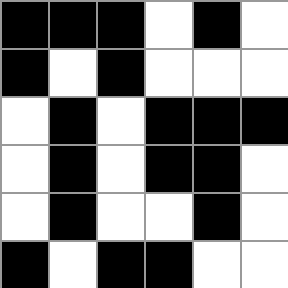[["black", "black", "black", "white", "black", "white"], ["black", "white", "black", "white", "white", "white"], ["white", "black", "white", "black", "black", "black"], ["white", "black", "white", "black", "black", "white"], ["white", "black", "white", "white", "black", "white"], ["black", "white", "black", "black", "white", "white"]]